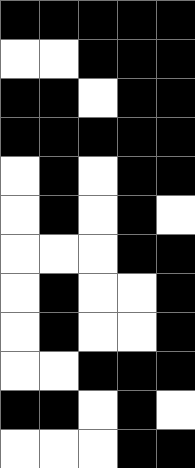[["black", "black", "black", "black", "black"], ["white", "white", "black", "black", "black"], ["black", "black", "white", "black", "black"], ["black", "black", "black", "black", "black"], ["white", "black", "white", "black", "black"], ["white", "black", "white", "black", "white"], ["white", "white", "white", "black", "black"], ["white", "black", "white", "white", "black"], ["white", "black", "white", "white", "black"], ["white", "white", "black", "black", "black"], ["black", "black", "white", "black", "white"], ["white", "white", "white", "black", "black"]]